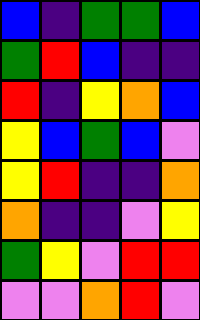[["blue", "indigo", "green", "green", "blue"], ["green", "red", "blue", "indigo", "indigo"], ["red", "indigo", "yellow", "orange", "blue"], ["yellow", "blue", "green", "blue", "violet"], ["yellow", "red", "indigo", "indigo", "orange"], ["orange", "indigo", "indigo", "violet", "yellow"], ["green", "yellow", "violet", "red", "red"], ["violet", "violet", "orange", "red", "violet"]]